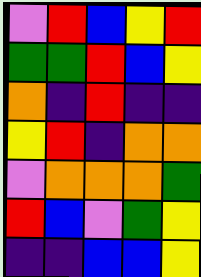[["violet", "red", "blue", "yellow", "red"], ["green", "green", "red", "blue", "yellow"], ["orange", "indigo", "red", "indigo", "indigo"], ["yellow", "red", "indigo", "orange", "orange"], ["violet", "orange", "orange", "orange", "green"], ["red", "blue", "violet", "green", "yellow"], ["indigo", "indigo", "blue", "blue", "yellow"]]